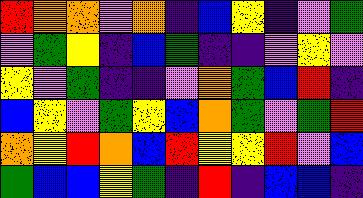[["red", "orange", "orange", "violet", "orange", "indigo", "blue", "yellow", "indigo", "violet", "green"], ["violet", "green", "yellow", "indigo", "blue", "green", "indigo", "indigo", "violet", "yellow", "violet"], ["yellow", "violet", "green", "indigo", "indigo", "violet", "orange", "green", "blue", "red", "indigo"], ["blue", "yellow", "violet", "green", "yellow", "blue", "orange", "green", "violet", "green", "red"], ["orange", "yellow", "red", "orange", "blue", "red", "yellow", "yellow", "red", "violet", "blue"], ["green", "blue", "blue", "yellow", "green", "indigo", "red", "indigo", "blue", "blue", "indigo"]]